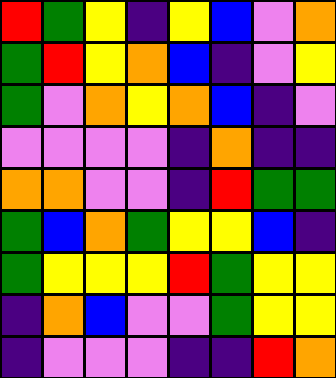[["red", "green", "yellow", "indigo", "yellow", "blue", "violet", "orange"], ["green", "red", "yellow", "orange", "blue", "indigo", "violet", "yellow"], ["green", "violet", "orange", "yellow", "orange", "blue", "indigo", "violet"], ["violet", "violet", "violet", "violet", "indigo", "orange", "indigo", "indigo"], ["orange", "orange", "violet", "violet", "indigo", "red", "green", "green"], ["green", "blue", "orange", "green", "yellow", "yellow", "blue", "indigo"], ["green", "yellow", "yellow", "yellow", "red", "green", "yellow", "yellow"], ["indigo", "orange", "blue", "violet", "violet", "green", "yellow", "yellow"], ["indigo", "violet", "violet", "violet", "indigo", "indigo", "red", "orange"]]